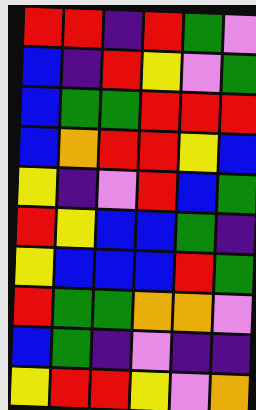[["red", "red", "indigo", "red", "green", "violet"], ["blue", "indigo", "red", "yellow", "violet", "green"], ["blue", "green", "green", "red", "red", "red"], ["blue", "orange", "red", "red", "yellow", "blue"], ["yellow", "indigo", "violet", "red", "blue", "green"], ["red", "yellow", "blue", "blue", "green", "indigo"], ["yellow", "blue", "blue", "blue", "red", "green"], ["red", "green", "green", "orange", "orange", "violet"], ["blue", "green", "indigo", "violet", "indigo", "indigo"], ["yellow", "red", "red", "yellow", "violet", "orange"]]